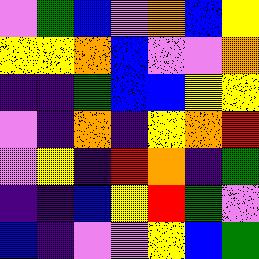[["violet", "green", "blue", "violet", "orange", "blue", "yellow"], ["yellow", "yellow", "orange", "blue", "violet", "violet", "orange"], ["indigo", "indigo", "green", "blue", "blue", "yellow", "yellow"], ["violet", "indigo", "orange", "indigo", "yellow", "orange", "red"], ["violet", "yellow", "indigo", "red", "orange", "indigo", "green"], ["indigo", "indigo", "blue", "yellow", "red", "green", "violet"], ["blue", "indigo", "violet", "violet", "yellow", "blue", "green"]]